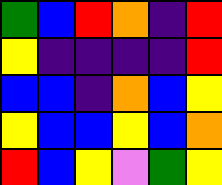[["green", "blue", "red", "orange", "indigo", "red"], ["yellow", "indigo", "indigo", "indigo", "indigo", "red"], ["blue", "blue", "indigo", "orange", "blue", "yellow"], ["yellow", "blue", "blue", "yellow", "blue", "orange"], ["red", "blue", "yellow", "violet", "green", "yellow"]]